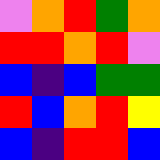[["violet", "orange", "red", "green", "orange"], ["red", "red", "orange", "red", "violet"], ["blue", "indigo", "blue", "green", "green"], ["red", "blue", "orange", "red", "yellow"], ["blue", "indigo", "red", "red", "blue"]]